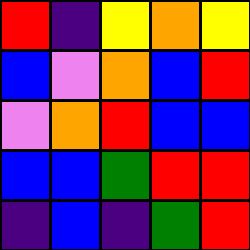[["red", "indigo", "yellow", "orange", "yellow"], ["blue", "violet", "orange", "blue", "red"], ["violet", "orange", "red", "blue", "blue"], ["blue", "blue", "green", "red", "red"], ["indigo", "blue", "indigo", "green", "red"]]